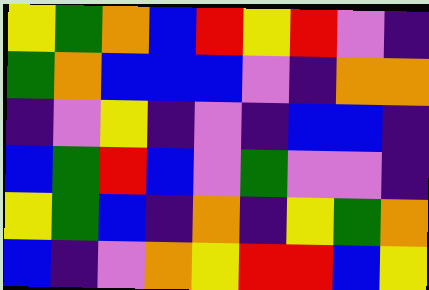[["yellow", "green", "orange", "blue", "red", "yellow", "red", "violet", "indigo"], ["green", "orange", "blue", "blue", "blue", "violet", "indigo", "orange", "orange"], ["indigo", "violet", "yellow", "indigo", "violet", "indigo", "blue", "blue", "indigo"], ["blue", "green", "red", "blue", "violet", "green", "violet", "violet", "indigo"], ["yellow", "green", "blue", "indigo", "orange", "indigo", "yellow", "green", "orange"], ["blue", "indigo", "violet", "orange", "yellow", "red", "red", "blue", "yellow"]]